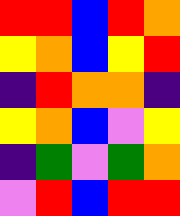[["red", "red", "blue", "red", "orange"], ["yellow", "orange", "blue", "yellow", "red"], ["indigo", "red", "orange", "orange", "indigo"], ["yellow", "orange", "blue", "violet", "yellow"], ["indigo", "green", "violet", "green", "orange"], ["violet", "red", "blue", "red", "red"]]